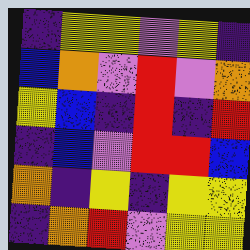[["indigo", "yellow", "yellow", "violet", "yellow", "indigo"], ["blue", "orange", "violet", "red", "violet", "orange"], ["yellow", "blue", "indigo", "red", "indigo", "red"], ["indigo", "blue", "violet", "red", "red", "blue"], ["orange", "indigo", "yellow", "indigo", "yellow", "yellow"], ["indigo", "orange", "red", "violet", "yellow", "yellow"]]